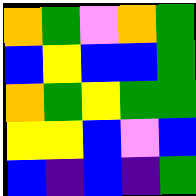[["orange", "green", "violet", "orange", "green"], ["blue", "yellow", "blue", "blue", "green"], ["orange", "green", "yellow", "green", "green"], ["yellow", "yellow", "blue", "violet", "blue"], ["blue", "indigo", "blue", "indigo", "green"]]